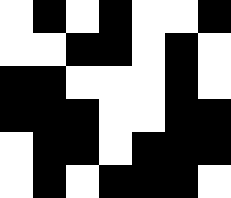[["white", "black", "white", "black", "white", "white", "black"], ["white", "white", "black", "black", "white", "black", "white"], ["black", "black", "white", "white", "white", "black", "white"], ["black", "black", "black", "white", "white", "black", "black"], ["white", "black", "black", "white", "black", "black", "black"], ["white", "black", "white", "black", "black", "black", "white"]]